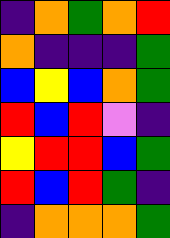[["indigo", "orange", "green", "orange", "red"], ["orange", "indigo", "indigo", "indigo", "green"], ["blue", "yellow", "blue", "orange", "green"], ["red", "blue", "red", "violet", "indigo"], ["yellow", "red", "red", "blue", "green"], ["red", "blue", "red", "green", "indigo"], ["indigo", "orange", "orange", "orange", "green"]]